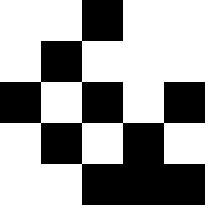[["white", "white", "black", "white", "white"], ["white", "black", "white", "white", "white"], ["black", "white", "black", "white", "black"], ["white", "black", "white", "black", "white"], ["white", "white", "black", "black", "black"]]